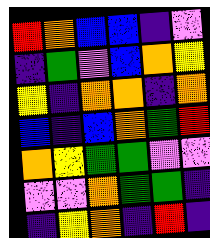[["red", "orange", "blue", "blue", "indigo", "violet"], ["indigo", "green", "violet", "blue", "orange", "yellow"], ["yellow", "indigo", "orange", "orange", "indigo", "orange"], ["blue", "indigo", "blue", "orange", "green", "red"], ["orange", "yellow", "green", "green", "violet", "violet"], ["violet", "violet", "orange", "green", "green", "indigo"], ["indigo", "yellow", "orange", "indigo", "red", "indigo"]]